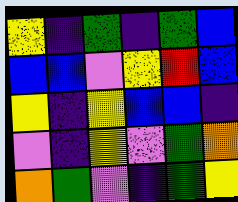[["yellow", "indigo", "green", "indigo", "green", "blue"], ["blue", "blue", "violet", "yellow", "red", "blue"], ["yellow", "indigo", "yellow", "blue", "blue", "indigo"], ["violet", "indigo", "yellow", "violet", "green", "orange"], ["orange", "green", "violet", "indigo", "green", "yellow"]]